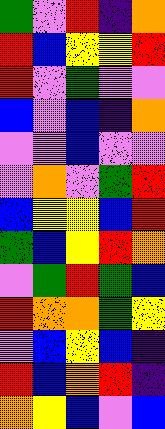[["green", "violet", "red", "indigo", "orange"], ["red", "blue", "yellow", "yellow", "red"], ["red", "violet", "green", "violet", "violet"], ["blue", "violet", "blue", "indigo", "orange"], ["violet", "violet", "blue", "violet", "violet"], ["violet", "orange", "violet", "green", "red"], ["blue", "yellow", "yellow", "blue", "red"], ["green", "blue", "yellow", "red", "orange"], ["violet", "green", "red", "green", "blue"], ["red", "orange", "orange", "green", "yellow"], ["violet", "blue", "yellow", "blue", "indigo"], ["red", "blue", "orange", "red", "indigo"], ["orange", "yellow", "blue", "violet", "blue"]]